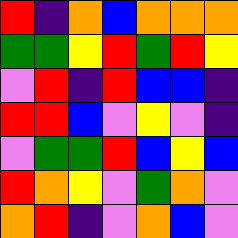[["red", "indigo", "orange", "blue", "orange", "orange", "orange"], ["green", "green", "yellow", "red", "green", "red", "yellow"], ["violet", "red", "indigo", "red", "blue", "blue", "indigo"], ["red", "red", "blue", "violet", "yellow", "violet", "indigo"], ["violet", "green", "green", "red", "blue", "yellow", "blue"], ["red", "orange", "yellow", "violet", "green", "orange", "violet"], ["orange", "red", "indigo", "violet", "orange", "blue", "violet"]]